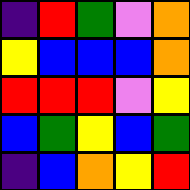[["indigo", "red", "green", "violet", "orange"], ["yellow", "blue", "blue", "blue", "orange"], ["red", "red", "red", "violet", "yellow"], ["blue", "green", "yellow", "blue", "green"], ["indigo", "blue", "orange", "yellow", "red"]]